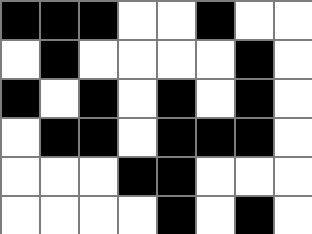[["black", "black", "black", "white", "white", "black", "white", "white"], ["white", "black", "white", "white", "white", "white", "black", "white"], ["black", "white", "black", "white", "black", "white", "black", "white"], ["white", "black", "black", "white", "black", "black", "black", "white"], ["white", "white", "white", "black", "black", "white", "white", "white"], ["white", "white", "white", "white", "black", "white", "black", "white"]]